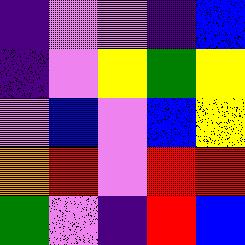[["indigo", "violet", "violet", "indigo", "blue"], ["indigo", "violet", "yellow", "green", "yellow"], ["violet", "blue", "violet", "blue", "yellow"], ["orange", "red", "violet", "red", "red"], ["green", "violet", "indigo", "red", "blue"]]